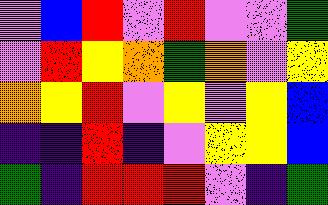[["violet", "blue", "red", "violet", "red", "violet", "violet", "green"], ["violet", "red", "yellow", "orange", "green", "orange", "violet", "yellow"], ["orange", "yellow", "red", "violet", "yellow", "violet", "yellow", "blue"], ["indigo", "indigo", "red", "indigo", "violet", "yellow", "yellow", "blue"], ["green", "indigo", "red", "red", "red", "violet", "indigo", "green"]]